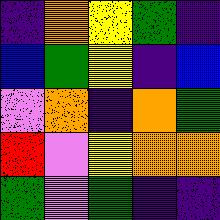[["indigo", "orange", "yellow", "green", "indigo"], ["blue", "green", "yellow", "indigo", "blue"], ["violet", "orange", "indigo", "orange", "green"], ["red", "violet", "yellow", "orange", "orange"], ["green", "violet", "green", "indigo", "indigo"]]